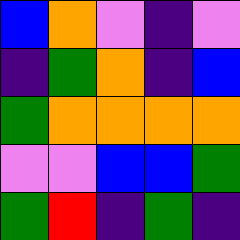[["blue", "orange", "violet", "indigo", "violet"], ["indigo", "green", "orange", "indigo", "blue"], ["green", "orange", "orange", "orange", "orange"], ["violet", "violet", "blue", "blue", "green"], ["green", "red", "indigo", "green", "indigo"]]